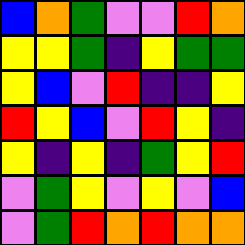[["blue", "orange", "green", "violet", "violet", "red", "orange"], ["yellow", "yellow", "green", "indigo", "yellow", "green", "green"], ["yellow", "blue", "violet", "red", "indigo", "indigo", "yellow"], ["red", "yellow", "blue", "violet", "red", "yellow", "indigo"], ["yellow", "indigo", "yellow", "indigo", "green", "yellow", "red"], ["violet", "green", "yellow", "violet", "yellow", "violet", "blue"], ["violet", "green", "red", "orange", "red", "orange", "orange"]]